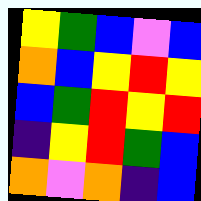[["yellow", "green", "blue", "violet", "blue"], ["orange", "blue", "yellow", "red", "yellow"], ["blue", "green", "red", "yellow", "red"], ["indigo", "yellow", "red", "green", "blue"], ["orange", "violet", "orange", "indigo", "blue"]]